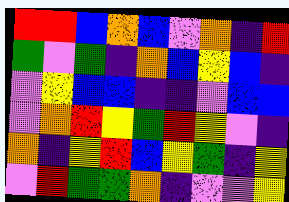[["red", "red", "blue", "orange", "blue", "violet", "orange", "indigo", "red"], ["green", "violet", "green", "indigo", "orange", "blue", "yellow", "blue", "indigo"], ["violet", "yellow", "blue", "blue", "indigo", "indigo", "violet", "blue", "blue"], ["violet", "orange", "red", "yellow", "green", "red", "yellow", "violet", "indigo"], ["orange", "indigo", "yellow", "red", "blue", "yellow", "green", "indigo", "yellow"], ["violet", "red", "green", "green", "orange", "indigo", "violet", "violet", "yellow"]]